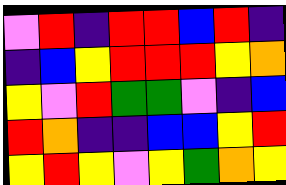[["violet", "red", "indigo", "red", "red", "blue", "red", "indigo"], ["indigo", "blue", "yellow", "red", "red", "red", "yellow", "orange"], ["yellow", "violet", "red", "green", "green", "violet", "indigo", "blue"], ["red", "orange", "indigo", "indigo", "blue", "blue", "yellow", "red"], ["yellow", "red", "yellow", "violet", "yellow", "green", "orange", "yellow"]]